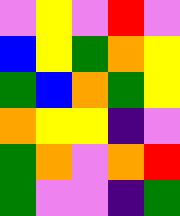[["violet", "yellow", "violet", "red", "violet"], ["blue", "yellow", "green", "orange", "yellow"], ["green", "blue", "orange", "green", "yellow"], ["orange", "yellow", "yellow", "indigo", "violet"], ["green", "orange", "violet", "orange", "red"], ["green", "violet", "violet", "indigo", "green"]]